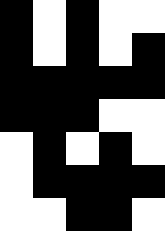[["black", "white", "black", "white", "white"], ["black", "white", "black", "white", "black"], ["black", "black", "black", "black", "black"], ["black", "black", "black", "white", "white"], ["white", "black", "white", "black", "white"], ["white", "black", "black", "black", "black"], ["white", "white", "black", "black", "white"]]